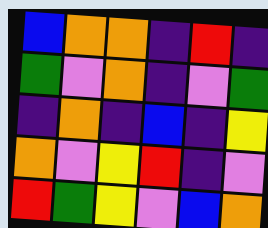[["blue", "orange", "orange", "indigo", "red", "indigo"], ["green", "violet", "orange", "indigo", "violet", "green"], ["indigo", "orange", "indigo", "blue", "indigo", "yellow"], ["orange", "violet", "yellow", "red", "indigo", "violet"], ["red", "green", "yellow", "violet", "blue", "orange"]]